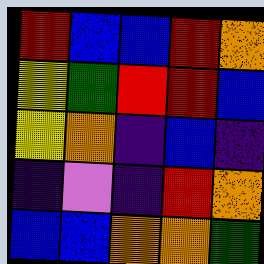[["red", "blue", "blue", "red", "orange"], ["yellow", "green", "red", "red", "blue"], ["yellow", "orange", "indigo", "blue", "indigo"], ["indigo", "violet", "indigo", "red", "orange"], ["blue", "blue", "orange", "orange", "green"]]